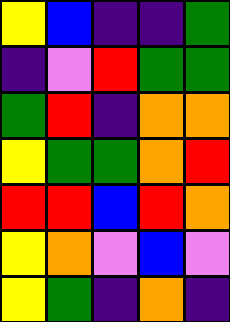[["yellow", "blue", "indigo", "indigo", "green"], ["indigo", "violet", "red", "green", "green"], ["green", "red", "indigo", "orange", "orange"], ["yellow", "green", "green", "orange", "red"], ["red", "red", "blue", "red", "orange"], ["yellow", "orange", "violet", "blue", "violet"], ["yellow", "green", "indigo", "orange", "indigo"]]